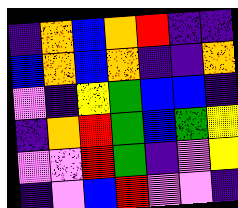[["indigo", "orange", "blue", "orange", "red", "indigo", "indigo"], ["blue", "orange", "blue", "orange", "indigo", "indigo", "orange"], ["violet", "indigo", "yellow", "green", "blue", "blue", "indigo"], ["indigo", "orange", "red", "green", "blue", "green", "yellow"], ["violet", "violet", "red", "green", "indigo", "violet", "yellow"], ["indigo", "violet", "blue", "red", "violet", "violet", "indigo"]]